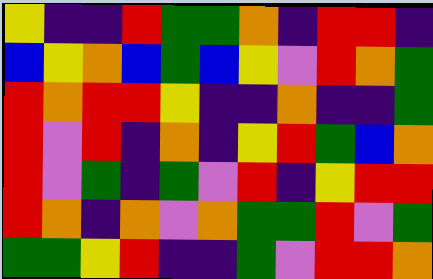[["yellow", "indigo", "indigo", "red", "green", "green", "orange", "indigo", "red", "red", "indigo"], ["blue", "yellow", "orange", "blue", "green", "blue", "yellow", "violet", "red", "orange", "green"], ["red", "orange", "red", "red", "yellow", "indigo", "indigo", "orange", "indigo", "indigo", "green"], ["red", "violet", "red", "indigo", "orange", "indigo", "yellow", "red", "green", "blue", "orange"], ["red", "violet", "green", "indigo", "green", "violet", "red", "indigo", "yellow", "red", "red"], ["red", "orange", "indigo", "orange", "violet", "orange", "green", "green", "red", "violet", "green"], ["green", "green", "yellow", "red", "indigo", "indigo", "green", "violet", "red", "red", "orange"]]